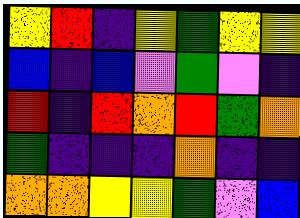[["yellow", "red", "indigo", "yellow", "green", "yellow", "yellow"], ["blue", "indigo", "blue", "violet", "green", "violet", "indigo"], ["red", "indigo", "red", "orange", "red", "green", "orange"], ["green", "indigo", "indigo", "indigo", "orange", "indigo", "indigo"], ["orange", "orange", "yellow", "yellow", "green", "violet", "blue"]]